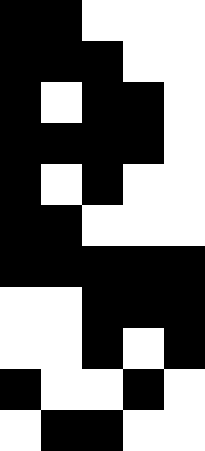[["black", "black", "white", "white", "white"], ["black", "black", "black", "white", "white"], ["black", "white", "black", "black", "white"], ["black", "black", "black", "black", "white"], ["black", "white", "black", "white", "white"], ["black", "black", "white", "white", "white"], ["black", "black", "black", "black", "black"], ["white", "white", "black", "black", "black"], ["white", "white", "black", "white", "black"], ["black", "white", "white", "black", "white"], ["white", "black", "black", "white", "white"]]